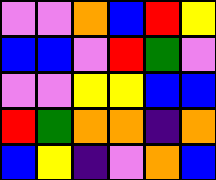[["violet", "violet", "orange", "blue", "red", "yellow"], ["blue", "blue", "violet", "red", "green", "violet"], ["violet", "violet", "yellow", "yellow", "blue", "blue"], ["red", "green", "orange", "orange", "indigo", "orange"], ["blue", "yellow", "indigo", "violet", "orange", "blue"]]